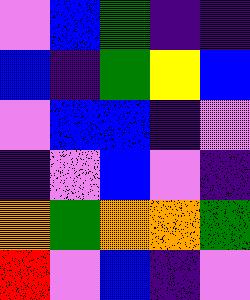[["violet", "blue", "green", "indigo", "indigo"], ["blue", "indigo", "green", "yellow", "blue"], ["violet", "blue", "blue", "indigo", "violet"], ["indigo", "violet", "blue", "violet", "indigo"], ["orange", "green", "orange", "orange", "green"], ["red", "violet", "blue", "indigo", "violet"]]